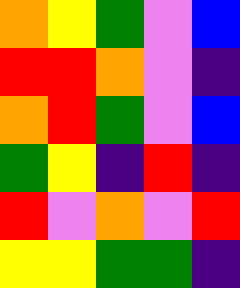[["orange", "yellow", "green", "violet", "blue"], ["red", "red", "orange", "violet", "indigo"], ["orange", "red", "green", "violet", "blue"], ["green", "yellow", "indigo", "red", "indigo"], ["red", "violet", "orange", "violet", "red"], ["yellow", "yellow", "green", "green", "indigo"]]